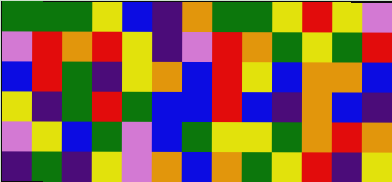[["green", "green", "green", "yellow", "blue", "indigo", "orange", "green", "green", "yellow", "red", "yellow", "violet"], ["violet", "red", "orange", "red", "yellow", "indigo", "violet", "red", "orange", "green", "yellow", "green", "red"], ["blue", "red", "green", "indigo", "yellow", "orange", "blue", "red", "yellow", "blue", "orange", "orange", "blue"], ["yellow", "indigo", "green", "red", "green", "blue", "blue", "red", "blue", "indigo", "orange", "blue", "indigo"], ["violet", "yellow", "blue", "green", "violet", "blue", "green", "yellow", "yellow", "green", "orange", "red", "orange"], ["indigo", "green", "indigo", "yellow", "violet", "orange", "blue", "orange", "green", "yellow", "red", "indigo", "yellow"]]